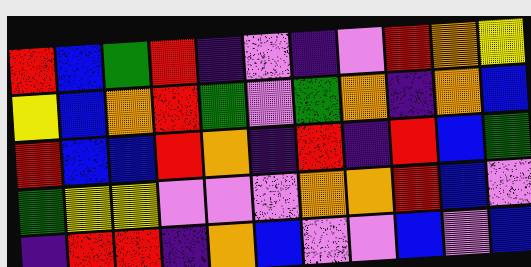[["red", "blue", "green", "red", "indigo", "violet", "indigo", "violet", "red", "orange", "yellow"], ["yellow", "blue", "orange", "red", "green", "violet", "green", "orange", "indigo", "orange", "blue"], ["red", "blue", "blue", "red", "orange", "indigo", "red", "indigo", "red", "blue", "green"], ["green", "yellow", "yellow", "violet", "violet", "violet", "orange", "orange", "red", "blue", "violet"], ["indigo", "red", "red", "indigo", "orange", "blue", "violet", "violet", "blue", "violet", "blue"]]